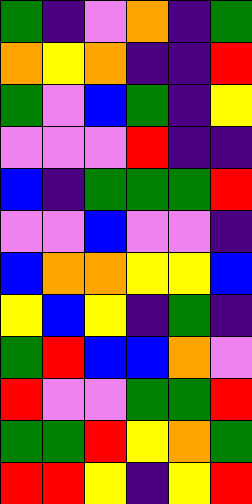[["green", "indigo", "violet", "orange", "indigo", "green"], ["orange", "yellow", "orange", "indigo", "indigo", "red"], ["green", "violet", "blue", "green", "indigo", "yellow"], ["violet", "violet", "violet", "red", "indigo", "indigo"], ["blue", "indigo", "green", "green", "green", "red"], ["violet", "violet", "blue", "violet", "violet", "indigo"], ["blue", "orange", "orange", "yellow", "yellow", "blue"], ["yellow", "blue", "yellow", "indigo", "green", "indigo"], ["green", "red", "blue", "blue", "orange", "violet"], ["red", "violet", "violet", "green", "green", "red"], ["green", "green", "red", "yellow", "orange", "green"], ["red", "red", "yellow", "indigo", "yellow", "red"]]